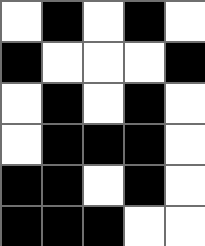[["white", "black", "white", "black", "white"], ["black", "white", "white", "white", "black"], ["white", "black", "white", "black", "white"], ["white", "black", "black", "black", "white"], ["black", "black", "white", "black", "white"], ["black", "black", "black", "white", "white"]]